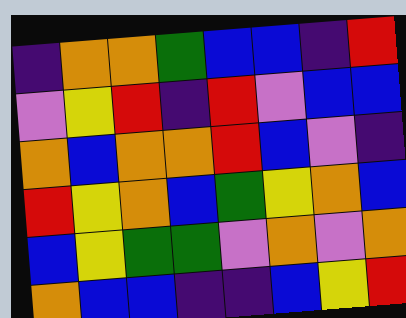[["indigo", "orange", "orange", "green", "blue", "blue", "indigo", "red"], ["violet", "yellow", "red", "indigo", "red", "violet", "blue", "blue"], ["orange", "blue", "orange", "orange", "red", "blue", "violet", "indigo"], ["red", "yellow", "orange", "blue", "green", "yellow", "orange", "blue"], ["blue", "yellow", "green", "green", "violet", "orange", "violet", "orange"], ["orange", "blue", "blue", "indigo", "indigo", "blue", "yellow", "red"]]